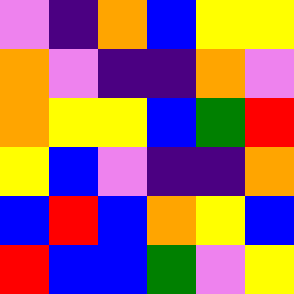[["violet", "indigo", "orange", "blue", "yellow", "yellow"], ["orange", "violet", "indigo", "indigo", "orange", "violet"], ["orange", "yellow", "yellow", "blue", "green", "red"], ["yellow", "blue", "violet", "indigo", "indigo", "orange"], ["blue", "red", "blue", "orange", "yellow", "blue"], ["red", "blue", "blue", "green", "violet", "yellow"]]